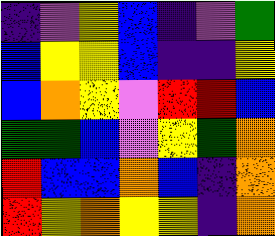[["indigo", "violet", "yellow", "blue", "indigo", "violet", "green"], ["blue", "yellow", "yellow", "blue", "indigo", "indigo", "yellow"], ["blue", "orange", "yellow", "violet", "red", "red", "blue"], ["green", "green", "blue", "violet", "yellow", "green", "orange"], ["red", "blue", "blue", "orange", "blue", "indigo", "orange"], ["red", "yellow", "orange", "yellow", "yellow", "indigo", "orange"]]